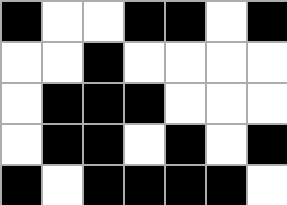[["black", "white", "white", "black", "black", "white", "black"], ["white", "white", "black", "white", "white", "white", "white"], ["white", "black", "black", "black", "white", "white", "white"], ["white", "black", "black", "white", "black", "white", "black"], ["black", "white", "black", "black", "black", "black", "white"]]